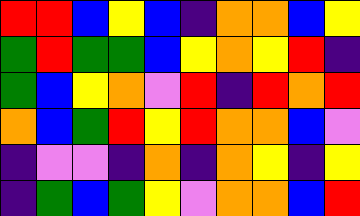[["red", "red", "blue", "yellow", "blue", "indigo", "orange", "orange", "blue", "yellow"], ["green", "red", "green", "green", "blue", "yellow", "orange", "yellow", "red", "indigo"], ["green", "blue", "yellow", "orange", "violet", "red", "indigo", "red", "orange", "red"], ["orange", "blue", "green", "red", "yellow", "red", "orange", "orange", "blue", "violet"], ["indigo", "violet", "violet", "indigo", "orange", "indigo", "orange", "yellow", "indigo", "yellow"], ["indigo", "green", "blue", "green", "yellow", "violet", "orange", "orange", "blue", "red"]]